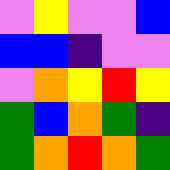[["violet", "yellow", "violet", "violet", "blue"], ["blue", "blue", "indigo", "violet", "violet"], ["violet", "orange", "yellow", "red", "yellow"], ["green", "blue", "orange", "green", "indigo"], ["green", "orange", "red", "orange", "green"]]